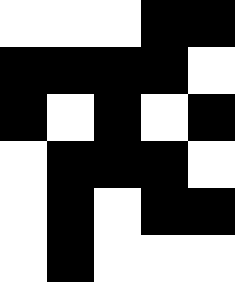[["white", "white", "white", "black", "black"], ["black", "black", "black", "black", "white"], ["black", "white", "black", "white", "black"], ["white", "black", "black", "black", "white"], ["white", "black", "white", "black", "black"], ["white", "black", "white", "white", "white"]]